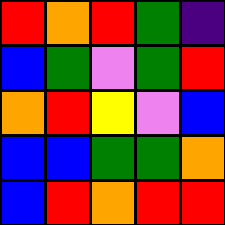[["red", "orange", "red", "green", "indigo"], ["blue", "green", "violet", "green", "red"], ["orange", "red", "yellow", "violet", "blue"], ["blue", "blue", "green", "green", "orange"], ["blue", "red", "orange", "red", "red"]]